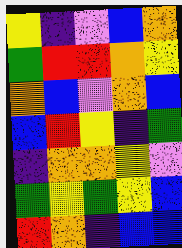[["yellow", "indigo", "violet", "blue", "orange"], ["green", "red", "red", "orange", "yellow"], ["orange", "blue", "violet", "orange", "blue"], ["blue", "red", "yellow", "indigo", "green"], ["indigo", "orange", "orange", "yellow", "violet"], ["green", "yellow", "green", "yellow", "blue"], ["red", "orange", "indigo", "blue", "blue"]]